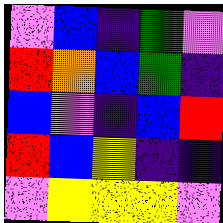[["violet", "blue", "indigo", "green", "violet"], ["red", "orange", "blue", "green", "indigo"], ["blue", "violet", "indigo", "blue", "red"], ["red", "blue", "yellow", "indigo", "indigo"], ["violet", "yellow", "yellow", "yellow", "violet"]]